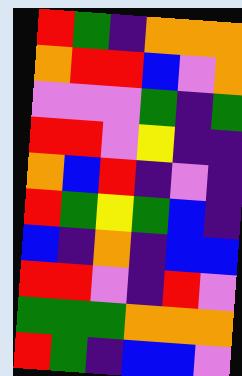[["red", "green", "indigo", "orange", "orange", "orange"], ["orange", "red", "red", "blue", "violet", "orange"], ["violet", "violet", "violet", "green", "indigo", "green"], ["red", "red", "violet", "yellow", "indigo", "indigo"], ["orange", "blue", "red", "indigo", "violet", "indigo"], ["red", "green", "yellow", "green", "blue", "indigo"], ["blue", "indigo", "orange", "indigo", "blue", "blue"], ["red", "red", "violet", "indigo", "red", "violet"], ["green", "green", "green", "orange", "orange", "orange"], ["red", "green", "indigo", "blue", "blue", "violet"]]